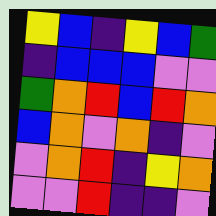[["yellow", "blue", "indigo", "yellow", "blue", "green"], ["indigo", "blue", "blue", "blue", "violet", "violet"], ["green", "orange", "red", "blue", "red", "orange"], ["blue", "orange", "violet", "orange", "indigo", "violet"], ["violet", "orange", "red", "indigo", "yellow", "orange"], ["violet", "violet", "red", "indigo", "indigo", "violet"]]